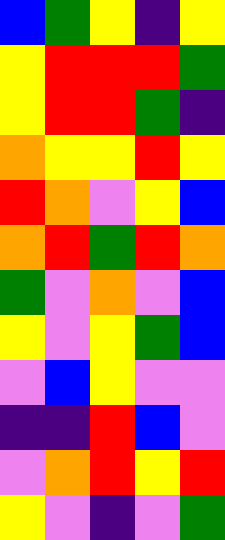[["blue", "green", "yellow", "indigo", "yellow"], ["yellow", "red", "red", "red", "green"], ["yellow", "red", "red", "green", "indigo"], ["orange", "yellow", "yellow", "red", "yellow"], ["red", "orange", "violet", "yellow", "blue"], ["orange", "red", "green", "red", "orange"], ["green", "violet", "orange", "violet", "blue"], ["yellow", "violet", "yellow", "green", "blue"], ["violet", "blue", "yellow", "violet", "violet"], ["indigo", "indigo", "red", "blue", "violet"], ["violet", "orange", "red", "yellow", "red"], ["yellow", "violet", "indigo", "violet", "green"]]